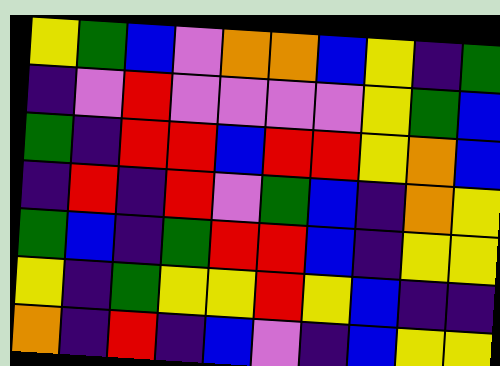[["yellow", "green", "blue", "violet", "orange", "orange", "blue", "yellow", "indigo", "green"], ["indigo", "violet", "red", "violet", "violet", "violet", "violet", "yellow", "green", "blue"], ["green", "indigo", "red", "red", "blue", "red", "red", "yellow", "orange", "blue"], ["indigo", "red", "indigo", "red", "violet", "green", "blue", "indigo", "orange", "yellow"], ["green", "blue", "indigo", "green", "red", "red", "blue", "indigo", "yellow", "yellow"], ["yellow", "indigo", "green", "yellow", "yellow", "red", "yellow", "blue", "indigo", "indigo"], ["orange", "indigo", "red", "indigo", "blue", "violet", "indigo", "blue", "yellow", "yellow"]]